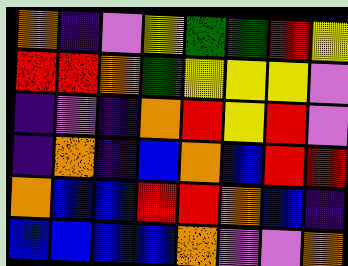[["orange", "indigo", "violet", "yellow", "green", "green", "red", "yellow"], ["red", "red", "orange", "green", "yellow", "yellow", "yellow", "violet"], ["indigo", "violet", "indigo", "orange", "red", "yellow", "red", "violet"], ["indigo", "orange", "indigo", "blue", "orange", "blue", "red", "red"], ["orange", "blue", "blue", "red", "red", "orange", "blue", "indigo"], ["blue", "blue", "blue", "blue", "orange", "violet", "violet", "orange"]]